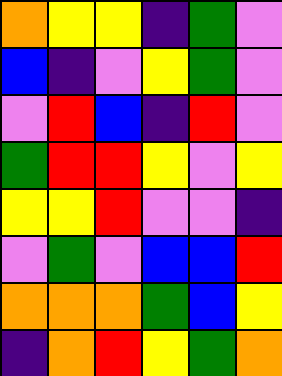[["orange", "yellow", "yellow", "indigo", "green", "violet"], ["blue", "indigo", "violet", "yellow", "green", "violet"], ["violet", "red", "blue", "indigo", "red", "violet"], ["green", "red", "red", "yellow", "violet", "yellow"], ["yellow", "yellow", "red", "violet", "violet", "indigo"], ["violet", "green", "violet", "blue", "blue", "red"], ["orange", "orange", "orange", "green", "blue", "yellow"], ["indigo", "orange", "red", "yellow", "green", "orange"]]